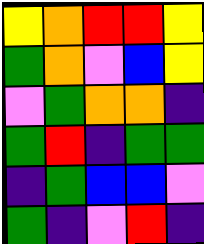[["yellow", "orange", "red", "red", "yellow"], ["green", "orange", "violet", "blue", "yellow"], ["violet", "green", "orange", "orange", "indigo"], ["green", "red", "indigo", "green", "green"], ["indigo", "green", "blue", "blue", "violet"], ["green", "indigo", "violet", "red", "indigo"]]